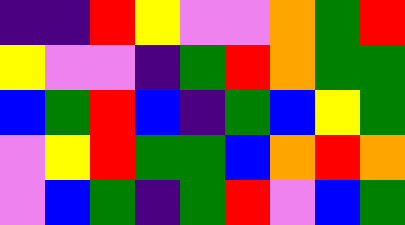[["indigo", "indigo", "red", "yellow", "violet", "violet", "orange", "green", "red"], ["yellow", "violet", "violet", "indigo", "green", "red", "orange", "green", "green"], ["blue", "green", "red", "blue", "indigo", "green", "blue", "yellow", "green"], ["violet", "yellow", "red", "green", "green", "blue", "orange", "red", "orange"], ["violet", "blue", "green", "indigo", "green", "red", "violet", "blue", "green"]]